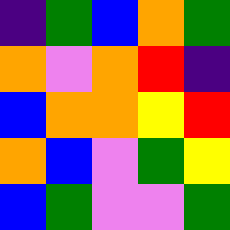[["indigo", "green", "blue", "orange", "green"], ["orange", "violet", "orange", "red", "indigo"], ["blue", "orange", "orange", "yellow", "red"], ["orange", "blue", "violet", "green", "yellow"], ["blue", "green", "violet", "violet", "green"]]